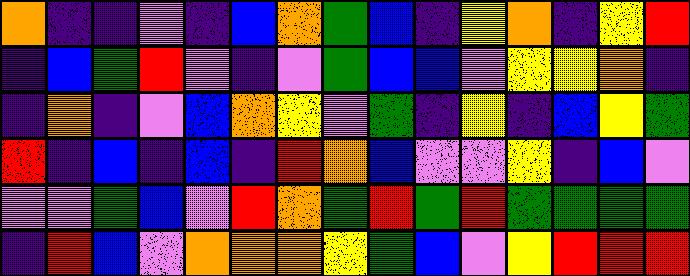[["orange", "indigo", "indigo", "violet", "indigo", "blue", "orange", "green", "blue", "indigo", "yellow", "orange", "indigo", "yellow", "red"], ["indigo", "blue", "green", "red", "violet", "indigo", "violet", "green", "blue", "blue", "violet", "yellow", "yellow", "orange", "indigo"], ["indigo", "orange", "indigo", "violet", "blue", "orange", "yellow", "violet", "green", "indigo", "yellow", "indigo", "blue", "yellow", "green"], ["red", "indigo", "blue", "indigo", "blue", "indigo", "red", "orange", "blue", "violet", "violet", "yellow", "indigo", "blue", "violet"], ["violet", "violet", "green", "blue", "violet", "red", "orange", "green", "red", "green", "red", "green", "green", "green", "green"], ["indigo", "red", "blue", "violet", "orange", "orange", "orange", "yellow", "green", "blue", "violet", "yellow", "red", "red", "red"]]